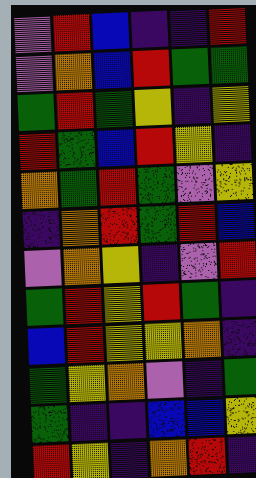[["violet", "red", "blue", "indigo", "indigo", "red"], ["violet", "orange", "blue", "red", "green", "green"], ["green", "red", "green", "yellow", "indigo", "yellow"], ["red", "green", "blue", "red", "yellow", "indigo"], ["orange", "green", "red", "green", "violet", "yellow"], ["indigo", "orange", "red", "green", "red", "blue"], ["violet", "orange", "yellow", "indigo", "violet", "red"], ["green", "red", "yellow", "red", "green", "indigo"], ["blue", "red", "yellow", "yellow", "orange", "indigo"], ["green", "yellow", "orange", "violet", "indigo", "green"], ["green", "indigo", "indigo", "blue", "blue", "yellow"], ["red", "yellow", "indigo", "orange", "red", "indigo"]]